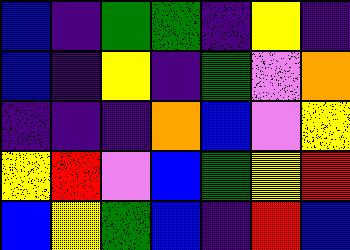[["blue", "indigo", "green", "green", "indigo", "yellow", "indigo"], ["blue", "indigo", "yellow", "indigo", "green", "violet", "orange"], ["indigo", "indigo", "indigo", "orange", "blue", "violet", "yellow"], ["yellow", "red", "violet", "blue", "green", "yellow", "red"], ["blue", "yellow", "green", "blue", "indigo", "red", "blue"]]